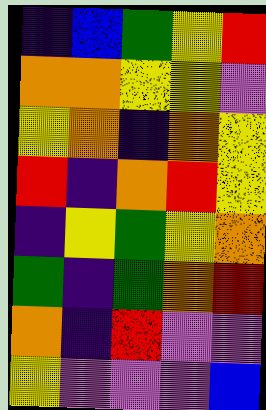[["indigo", "blue", "green", "yellow", "red"], ["orange", "orange", "yellow", "yellow", "violet"], ["yellow", "orange", "indigo", "orange", "yellow"], ["red", "indigo", "orange", "red", "yellow"], ["indigo", "yellow", "green", "yellow", "orange"], ["green", "indigo", "green", "orange", "red"], ["orange", "indigo", "red", "violet", "violet"], ["yellow", "violet", "violet", "violet", "blue"]]